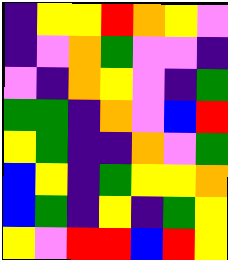[["indigo", "yellow", "yellow", "red", "orange", "yellow", "violet"], ["indigo", "violet", "orange", "green", "violet", "violet", "indigo"], ["violet", "indigo", "orange", "yellow", "violet", "indigo", "green"], ["green", "green", "indigo", "orange", "violet", "blue", "red"], ["yellow", "green", "indigo", "indigo", "orange", "violet", "green"], ["blue", "yellow", "indigo", "green", "yellow", "yellow", "orange"], ["blue", "green", "indigo", "yellow", "indigo", "green", "yellow"], ["yellow", "violet", "red", "red", "blue", "red", "yellow"]]